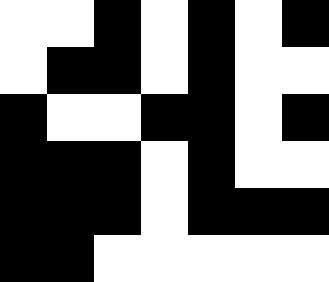[["white", "white", "black", "white", "black", "white", "black"], ["white", "black", "black", "white", "black", "white", "white"], ["black", "white", "white", "black", "black", "white", "black"], ["black", "black", "black", "white", "black", "white", "white"], ["black", "black", "black", "white", "black", "black", "black"], ["black", "black", "white", "white", "white", "white", "white"]]